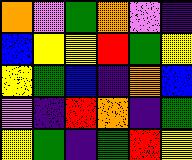[["orange", "violet", "green", "orange", "violet", "indigo"], ["blue", "yellow", "yellow", "red", "green", "yellow"], ["yellow", "green", "blue", "indigo", "orange", "blue"], ["violet", "indigo", "red", "orange", "indigo", "green"], ["yellow", "green", "indigo", "green", "red", "yellow"]]